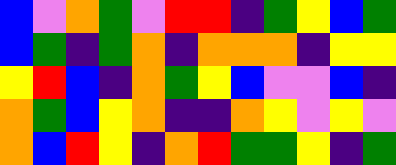[["blue", "violet", "orange", "green", "violet", "red", "red", "indigo", "green", "yellow", "blue", "green"], ["blue", "green", "indigo", "green", "orange", "indigo", "orange", "orange", "orange", "indigo", "yellow", "yellow"], ["yellow", "red", "blue", "indigo", "orange", "green", "yellow", "blue", "violet", "violet", "blue", "indigo"], ["orange", "green", "blue", "yellow", "orange", "indigo", "indigo", "orange", "yellow", "violet", "yellow", "violet"], ["orange", "blue", "red", "yellow", "indigo", "orange", "red", "green", "green", "yellow", "indigo", "green"]]